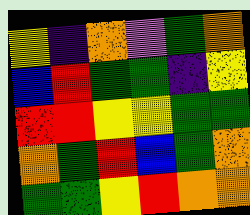[["yellow", "indigo", "orange", "violet", "green", "orange"], ["blue", "red", "green", "green", "indigo", "yellow"], ["red", "red", "yellow", "yellow", "green", "green"], ["orange", "green", "red", "blue", "green", "orange"], ["green", "green", "yellow", "red", "orange", "orange"]]